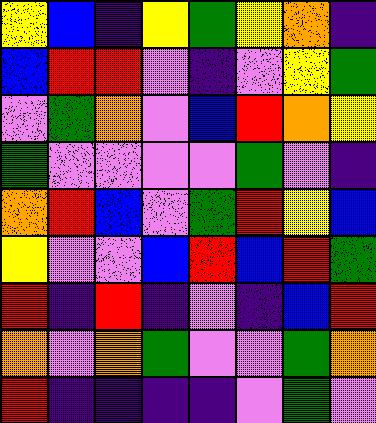[["yellow", "blue", "indigo", "yellow", "green", "yellow", "orange", "indigo"], ["blue", "red", "red", "violet", "indigo", "violet", "yellow", "green"], ["violet", "green", "orange", "violet", "blue", "red", "orange", "yellow"], ["green", "violet", "violet", "violet", "violet", "green", "violet", "indigo"], ["orange", "red", "blue", "violet", "green", "red", "yellow", "blue"], ["yellow", "violet", "violet", "blue", "red", "blue", "red", "green"], ["red", "indigo", "red", "indigo", "violet", "indigo", "blue", "red"], ["orange", "violet", "orange", "green", "violet", "violet", "green", "orange"], ["red", "indigo", "indigo", "indigo", "indigo", "violet", "green", "violet"]]